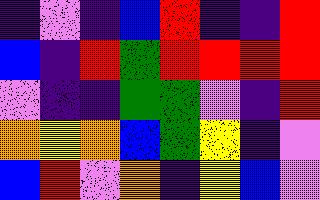[["indigo", "violet", "indigo", "blue", "red", "indigo", "indigo", "red"], ["blue", "indigo", "red", "green", "red", "red", "red", "red"], ["violet", "indigo", "indigo", "green", "green", "violet", "indigo", "red"], ["orange", "yellow", "orange", "blue", "green", "yellow", "indigo", "violet"], ["blue", "red", "violet", "orange", "indigo", "yellow", "blue", "violet"]]